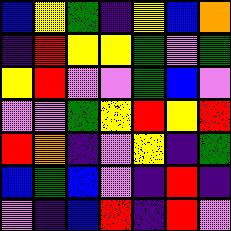[["blue", "yellow", "green", "indigo", "yellow", "blue", "orange"], ["indigo", "red", "yellow", "yellow", "green", "violet", "green"], ["yellow", "red", "violet", "violet", "green", "blue", "violet"], ["violet", "violet", "green", "yellow", "red", "yellow", "red"], ["red", "orange", "indigo", "violet", "yellow", "indigo", "green"], ["blue", "green", "blue", "violet", "indigo", "red", "indigo"], ["violet", "indigo", "blue", "red", "indigo", "red", "violet"]]